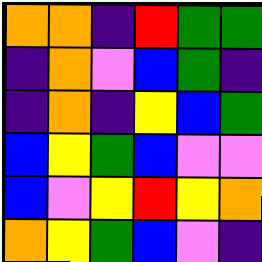[["orange", "orange", "indigo", "red", "green", "green"], ["indigo", "orange", "violet", "blue", "green", "indigo"], ["indigo", "orange", "indigo", "yellow", "blue", "green"], ["blue", "yellow", "green", "blue", "violet", "violet"], ["blue", "violet", "yellow", "red", "yellow", "orange"], ["orange", "yellow", "green", "blue", "violet", "indigo"]]